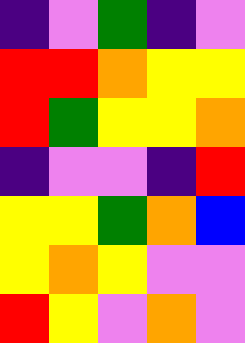[["indigo", "violet", "green", "indigo", "violet"], ["red", "red", "orange", "yellow", "yellow"], ["red", "green", "yellow", "yellow", "orange"], ["indigo", "violet", "violet", "indigo", "red"], ["yellow", "yellow", "green", "orange", "blue"], ["yellow", "orange", "yellow", "violet", "violet"], ["red", "yellow", "violet", "orange", "violet"]]